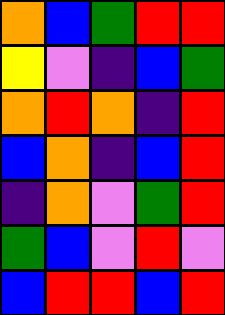[["orange", "blue", "green", "red", "red"], ["yellow", "violet", "indigo", "blue", "green"], ["orange", "red", "orange", "indigo", "red"], ["blue", "orange", "indigo", "blue", "red"], ["indigo", "orange", "violet", "green", "red"], ["green", "blue", "violet", "red", "violet"], ["blue", "red", "red", "blue", "red"]]